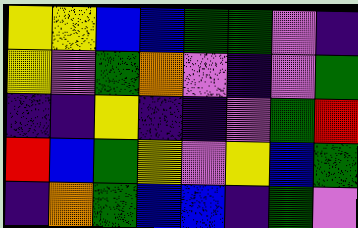[["yellow", "yellow", "blue", "blue", "green", "green", "violet", "indigo"], ["yellow", "violet", "green", "orange", "violet", "indigo", "violet", "green"], ["indigo", "indigo", "yellow", "indigo", "indigo", "violet", "green", "red"], ["red", "blue", "green", "yellow", "violet", "yellow", "blue", "green"], ["indigo", "orange", "green", "blue", "blue", "indigo", "green", "violet"]]